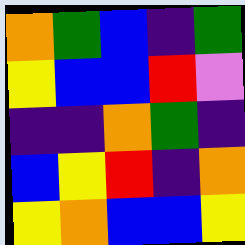[["orange", "green", "blue", "indigo", "green"], ["yellow", "blue", "blue", "red", "violet"], ["indigo", "indigo", "orange", "green", "indigo"], ["blue", "yellow", "red", "indigo", "orange"], ["yellow", "orange", "blue", "blue", "yellow"]]